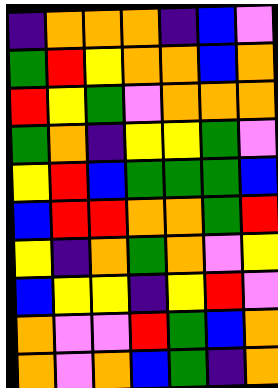[["indigo", "orange", "orange", "orange", "indigo", "blue", "violet"], ["green", "red", "yellow", "orange", "orange", "blue", "orange"], ["red", "yellow", "green", "violet", "orange", "orange", "orange"], ["green", "orange", "indigo", "yellow", "yellow", "green", "violet"], ["yellow", "red", "blue", "green", "green", "green", "blue"], ["blue", "red", "red", "orange", "orange", "green", "red"], ["yellow", "indigo", "orange", "green", "orange", "violet", "yellow"], ["blue", "yellow", "yellow", "indigo", "yellow", "red", "violet"], ["orange", "violet", "violet", "red", "green", "blue", "orange"], ["orange", "violet", "orange", "blue", "green", "indigo", "orange"]]